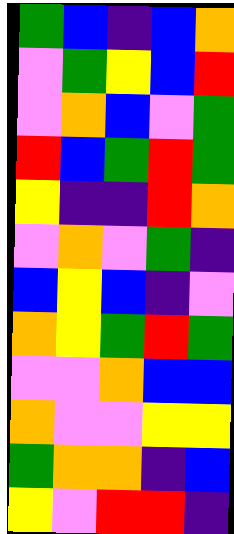[["green", "blue", "indigo", "blue", "orange"], ["violet", "green", "yellow", "blue", "red"], ["violet", "orange", "blue", "violet", "green"], ["red", "blue", "green", "red", "green"], ["yellow", "indigo", "indigo", "red", "orange"], ["violet", "orange", "violet", "green", "indigo"], ["blue", "yellow", "blue", "indigo", "violet"], ["orange", "yellow", "green", "red", "green"], ["violet", "violet", "orange", "blue", "blue"], ["orange", "violet", "violet", "yellow", "yellow"], ["green", "orange", "orange", "indigo", "blue"], ["yellow", "violet", "red", "red", "indigo"]]